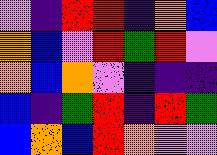[["violet", "indigo", "red", "red", "indigo", "orange", "blue"], ["orange", "blue", "violet", "red", "green", "red", "violet"], ["orange", "blue", "orange", "violet", "indigo", "indigo", "indigo"], ["blue", "indigo", "green", "red", "indigo", "red", "green"], ["blue", "orange", "blue", "red", "orange", "violet", "violet"]]